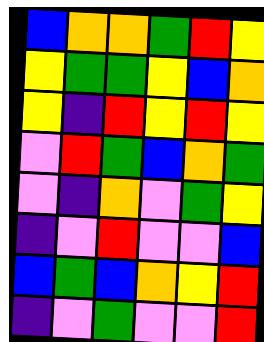[["blue", "orange", "orange", "green", "red", "yellow"], ["yellow", "green", "green", "yellow", "blue", "orange"], ["yellow", "indigo", "red", "yellow", "red", "yellow"], ["violet", "red", "green", "blue", "orange", "green"], ["violet", "indigo", "orange", "violet", "green", "yellow"], ["indigo", "violet", "red", "violet", "violet", "blue"], ["blue", "green", "blue", "orange", "yellow", "red"], ["indigo", "violet", "green", "violet", "violet", "red"]]